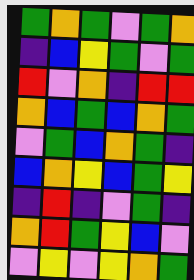[["green", "orange", "green", "violet", "green", "orange"], ["indigo", "blue", "yellow", "green", "violet", "green"], ["red", "violet", "orange", "indigo", "red", "red"], ["orange", "blue", "green", "blue", "orange", "green"], ["violet", "green", "blue", "orange", "green", "indigo"], ["blue", "orange", "yellow", "blue", "green", "yellow"], ["indigo", "red", "indigo", "violet", "green", "indigo"], ["orange", "red", "green", "yellow", "blue", "violet"], ["violet", "yellow", "violet", "yellow", "orange", "green"]]